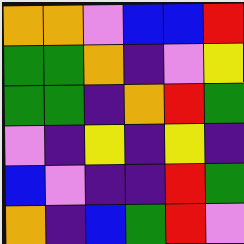[["orange", "orange", "violet", "blue", "blue", "red"], ["green", "green", "orange", "indigo", "violet", "yellow"], ["green", "green", "indigo", "orange", "red", "green"], ["violet", "indigo", "yellow", "indigo", "yellow", "indigo"], ["blue", "violet", "indigo", "indigo", "red", "green"], ["orange", "indigo", "blue", "green", "red", "violet"]]